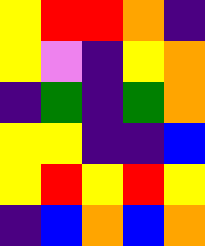[["yellow", "red", "red", "orange", "indigo"], ["yellow", "violet", "indigo", "yellow", "orange"], ["indigo", "green", "indigo", "green", "orange"], ["yellow", "yellow", "indigo", "indigo", "blue"], ["yellow", "red", "yellow", "red", "yellow"], ["indigo", "blue", "orange", "blue", "orange"]]